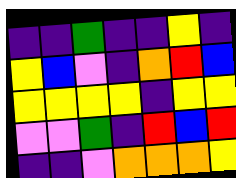[["indigo", "indigo", "green", "indigo", "indigo", "yellow", "indigo"], ["yellow", "blue", "violet", "indigo", "orange", "red", "blue"], ["yellow", "yellow", "yellow", "yellow", "indigo", "yellow", "yellow"], ["violet", "violet", "green", "indigo", "red", "blue", "red"], ["indigo", "indigo", "violet", "orange", "orange", "orange", "yellow"]]